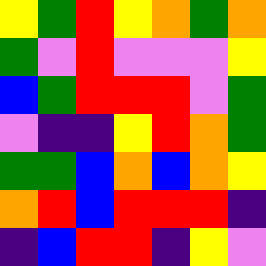[["yellow", "green", "red", "yellow", "orange", "green", "orange"], ["green", "violet", "red", "violet", "violet", "violet", "yellow"], ["blue", "green", "red", "red", "red", "violet", "green"], ["violet", "indigo", "indigo", "yellow", "red", "orange", "green"], ["green", "green", "blue", "orange", "blue", "orange", "yellow"], ["orange", "red", "blue", "red", "red", "red", "indigo"], ["indigo", "blue", "red", "red", "indigo", "yellow", "violet"]]